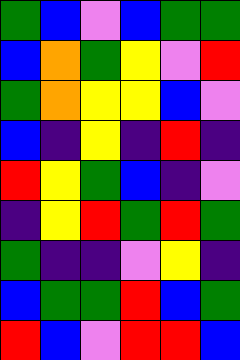[["green", "blue", "violet", "blue", "green", "green"], ["blue", "orange", "green", "yellow", "violet", "red"], ["green", "orange", "yellow", "yellow", "blue", "violet"], ["blue", "indigo", "yellow", "indigo", "red", "indigo"], ["red", "yellow", "green", "blue", "indigo", "violet"], ["indigo", "yellow", "red", "green", "red", "green"], ["green", "indigo", "indigo", "violet", "yellow", "indigo"], ["blue", "green", "green", "red", "blue", "green"], ["red", "blue", "violet", "red", "red", "blue"]]